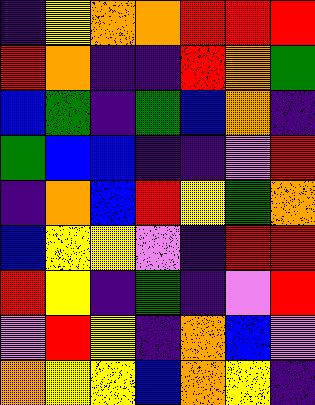[["indigo", "yellow", "orange", "orange", "red", "red", "red"], ["red", "orange", "indigo", "indigo", "red", "orange", "green"], ["blue", "green", "indigo", "green", "blue", "orange", "indigo"], ["green", "blue", "blue", "indigo", "indigo", "violet", "red"], ["indigo", "orange", "blue", "red", "yellow", "green", "orange"], ["blue", "yellow", "yellow", "violet", "indigo", "red", "red"], ["red", "yellow", "indigo", "green", "indigo", "violet", "red"], ["violet", "red", "yellow", "indigo", "orange", "blue", "violet"], ["orange", "yellow", "yellow", "blue", "orange", "yellow", "indigo"]]